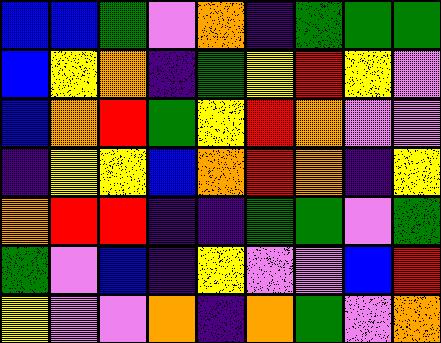[["blue", "blue", "green", "violet", "orange", "indigo", "green", "green", "green"], ["blue", "yellow", "orange", "indigo", "green", "yellow", "red", "yellow", "violet"], ["blue", "orange", "red", "green", "yellow", "red", "orange", "violet", "violet"], ["indigo", "yellow", "yellow", "blue", "orange", "red", "orange", "indigo", "yellow"], ["orange", "red", "red", "indigo", "indigo", "green", "green", "violet", "green"], ["green", "violet", "blue", "indigo", "yellow", "violet", "violet", "blue", "red"], ["yellow", "violet", "violet", "orange", "indigo", "orange", "green", "violet", "orange"]]